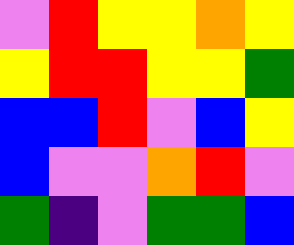[["violet", "red", "yellow", "yellow", "orange", "yellow"], ["yellow", "red", "red", "yellow", "yellow", "green"], ["blue", "blue", "red", "violet", "blue", "yellow"], ["blue", "violet", "violet", "orange", "red", "violet"], ["green", "indigo", "violet", "green", "green", "blue"]]